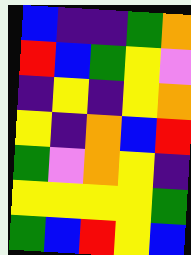[["blue", "indigo", "indigo", "green", "orange"], ["red", "blue", "green", "yellow", "violet"], ["indigo", "yellow", "indigo", "yellow", "orange"], ["yellow", "indigo", "orange", "blue", "red"], ["green", "violet", "orange", "yellow", "indigo"], ["yellow", "yellow", "yellow", "yellow", "green"], ["green", "blue", "red", "yellow", "blue"]]